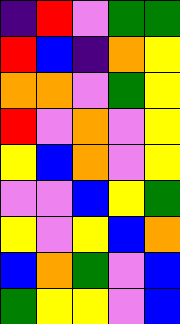[["indigo", "red", "violet", "green", "green"], ["red", "blue", "indigo", "orange", "yellow"], ["orange", "orange", "violet", "green", "yellow"], ["red", "violet", "orange", "violet", "yellow"], ["yellow", "blue", "orange", "violet", "yellow"], ["violet", "violet", "blue", "yellow", "green"], ["yellow", "violet", "yellow", "blue", "orange"], ["blue", "orange", "green", "violet", "blue"], ["green", "yellow", "yellow", "violet", "blue"]]